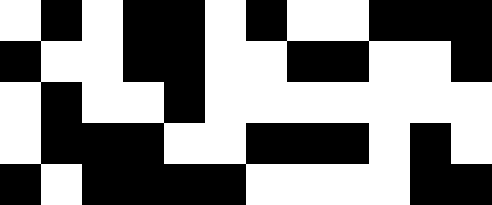[["white", "black", "white", "black", "black", "white", "black", "white", "white", "black", "black", "black"], ["black", "white", "white", "black", "black", "white", "white", "black", "black", "white", "white", "black"], ["white", "black", "white", "white", "black", "white", "white", "white", "white", "white", "white", "white"], ["white", "black", "black", "black", "white", "white", "black", "black", "black", "white", "black", "white"], ["black", "white", "black", "black", "black", "black", "white", "white", "white", "white", "black", "black"]]